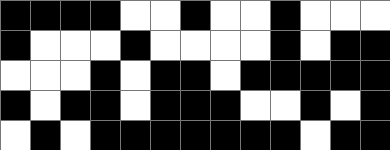[["black", "black", "black", "black", "white", "white", "black", "white", "white", "black", "white", "white", "white"], ["black", "white", "white", "white", "black", "white", "white", "white", "white", "black", "white", "black", "black"], ["white", "white", "white", "black", "white", "black", "black", "white", "black", "black", "black", "black", "black"], ["black", "white", "black", "black", "white", "black", "black", "black", "white", "white", "black", "white", "black"], ["white", "black", "white", "black", "black", "black", "black", "black", "black", "black", "white", "black", "black"]]